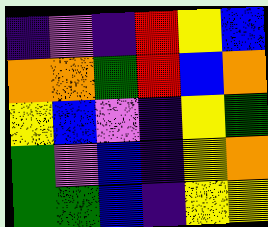[["indigo", "violet", "indigo", "red", "yellow", "blue"], ["orange", "orange", "green", "red", "blue", "orange"], ["yellow", "blue", "violet", "indigo", "yellow", "green"], ["green", "violet", "blue", "indigo", "yellow", "orange"], ["green", "green", "blue", "indigo", "yellow", "yellow"]]